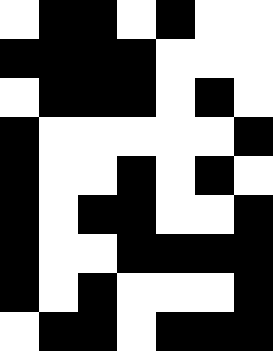[["white", "black", "black", "white", "black", "white", "white"], ["black", "black", "black", "black", "white", "white", "white"], ["white", "black", "black", "black", "white", "black", "white"], ["black", "white", "white", "white", "white", "white", "black"], ["black", "white", "white", "black", "white", "black", "white"], ["black", "white", "black", "black", "white", "white", "black"], ["black", "white", "white", "black", "black", "black", "black"], ["black", "white", "black", "white", "white", "white", "black"], ["white", "black", "black", "white", "black", "black", "black"]]